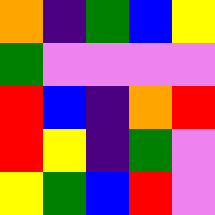[["orange", "indigo", "green", "blue", "yellow"], ["green", "violet", "violet", "violet", "violet"], ["red", "blue", "indigo", "orange", "red"], ["red", "yellow", "indigo", "green", "violet"], ["yellow", "green", "blue", "red", "violet"]]